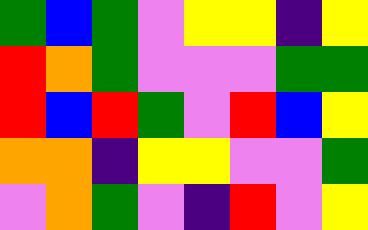[["green", "blue", "green", "violet", "yellow", "yellow", "indigo", "yellow"], ["red", "orange", "green", "violet", "violet", "violet", "green", "green"], ["red", "blue", "red", "green", "violet", "red", "blue", "yellow"], ["orange", "orange", "indigo", "yellow", "yellow", "violet", "violet", "green"], ["violet", "orange", "green", "violet", "indigo", "red", "violet", "yellow"]]